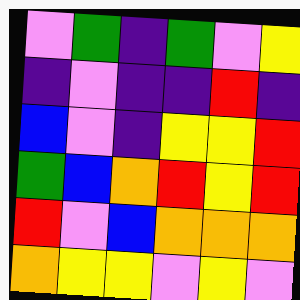[["violet", "green", "indigo", "green", "violet", "yellow"], ["indigo", "violet", "indigo", "indigo", "red", "indigo"], ["blue", "violet", "indigo", "yellow", "yellow", "red"], ["green", "blue", "orange", "red", "yellow", "red"], ["red", "violet", "blue", "orange", "orange", "orange"], ["orange", "yellow", "yellow", "violet", "yellow", "violet"]]